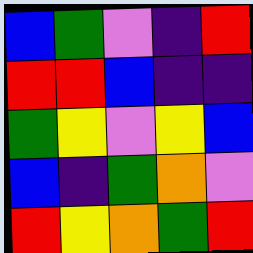[["blue", "green", "violet", "indigo", "red"], ["red", "red", "blue", "indigo", "indigo"], ["green", "yellow", "violet", "yellow", "blue"], ["blue", "indigo", "green", "orange", "violet"], ["red", "yellow", "orange", "green", "red"]]